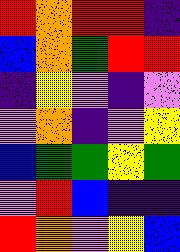[["red", "orange", "red", "red", "indigo"], ["blue", "orange", "green", "red", "red"], ["indigo", "yellow", "violet", "indigo", "violet"], ["violet", "orange", "indigo", "violet", "yellow"], ["blue", "green", "green", "yellow", "green"], ["violet", "red", "blue", "indigo", "indigo"], ["red", "orange", "violet", "yellow", "blue"]]